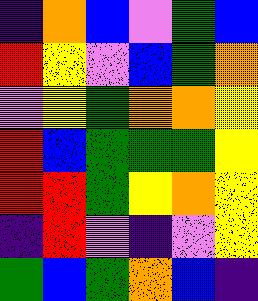[["indigo", "orange", "blue", "violet", "green", "blue"], ["red", "yellow", "violet", "blue", "green", "orange"], ["violet", "yellow", "green", "orange", "orange", "yellow"], ["red", "blue", "green", "green", "green", "yellow"], ["red", "red", "green", "yellow", "orange", "yellow"], ["indigo", "red", "violet", "indigo", "violet", "yellow"], ["green", "blue", "green", "orange", "blue", "indigo"]]